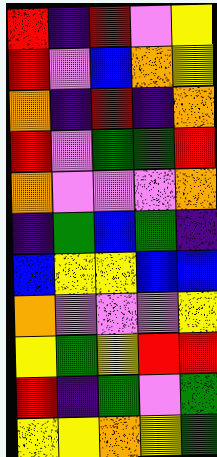[["red", "indigo", "red", "violet", "yellow"], ["red", "violet", "blue", "orange", "yellow"], ["orange", "indigo", "red", "indigo", "orange"], ["red", "violet", "green", "green", "red"], ["orange", "violet", "violet", "violet", "orange"], ["indigo", "green", "blue", "green", "indigo"], ["blue", "yellow", "yellow", "blue", "blue"], ["orange", "violet", "violet", "violet", "yellow"], ["yellow", "green", "yellow", "red", "red"], ["red", "indigo", "green", "violet", "green"], ["yellow", "yellow", "orange", "yellow", "green"]]